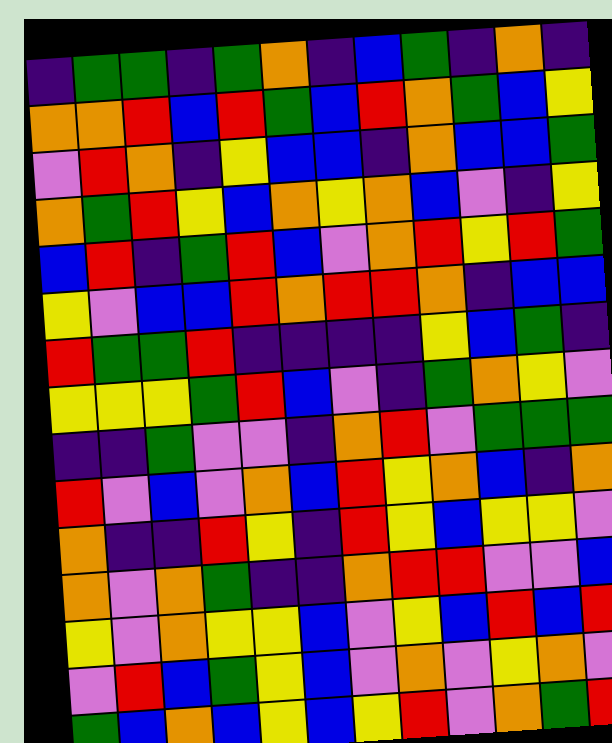[["indigo", "green", "green", "indigo", "green", "orange", "indigo", "blue", "green", "indigo", "orange", "indigo"], ["orange", "orange", "red", "blue", "red", "green", "blue", "red", "orange", "green", "blue", "yellow"], ["violet", "red", "orange", "indigo", "yellow", "blue", "blue", "indigo", "orange", "blue", "blue", "green"], ["orange", "green", "red", "yellow", "blue", "orange", "yellow", "orange", "blue", "violet", "indigo", "yellow"], ["blue", "red", "indigo", "green", "red", "blue", "violet", "orange", "red", "yellow", "red", "green"], ["yellow", "violet", "blue", "blue", "red", "orange", "red", "red", "orange", "indigo", "blue", "blue"], ["red", "green", "green", "red", "indigo", "indigo", "indigo", "indigo", "yellow", "blue", "green", "indigo"], ["yellow", "yellow", "yellow", "green", "red", "blue", "violet", "indigo", "green", "orange", "yellow", "violet"], ["indigo", "indigo", "green", "violet", "violet", "indigo", "orange", "red", "violet", "green", "green", "green"], ["red", "violet", "blue", "violet", "orange", "blue", "red", "yellow", "orange", "blue", "indigo", "orange"], ["orange", "indigo", "indigo", "red", "yellow", "indigo", "red", "yellow", "blue", "yellow", "yellow", "violet"], ["orange", "violet", "orange", "green", "indigo", "indigo", "orange", "red", "red", "violet", "violet", "blue"], ["yellow", "violet", "orange", "yellow", "yellow", "blue", "violet", "yellow", "blue", "red", "blue", "red"], ["violet", "red", "blue", "green", "yellow", "blue", "violet", "orange", "violet", "yellow", "orange", "violet"], ["green", "blue", "orange", "blue", "yellow", "blue", "yellow", "red", "violet", "orange", "green", "red"]]